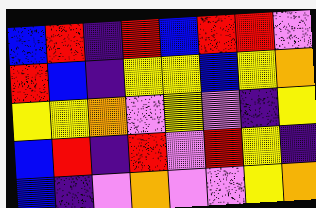[["blue", "red", "indigo", "red", "blue", "red", "red", "violet"], ["red", "blue", "indigo", "yellow", "yellow", "blue", "yellow", "orange"], ["yellow", "yellow", "orange", "violet", "yellow", "violet", "indigo", "yellow"], ["blue", "red", "indigo", "red", "violet", "red", "yellow", "indigo"], ["blue", "indigo", "violet", "orange", "violet", "violet", "yellow", "orange"]]